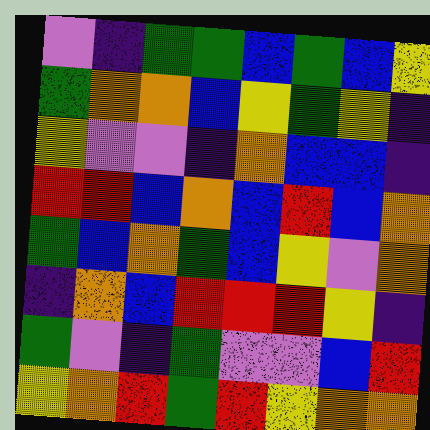[["violet", "indigo", "green", "green", "blue", "green", "blue", "yellow"], ["green", "orange", "orange", "blue", "yellow", "green", "yellow", "indigo"], ["yellow", "violet", "violet", "indigo", "orange", "blue", "blue", "indigo"], ["red", "red", "blue", "orange", "blue", "red", "blue", "orange"], ["green", "blue", "orange", "green", "blue", "yellow", "violet", "orange"], ["indigo", "orange", "blue", "red", "red", "red", "yellow", "indigo"], ["green", "violet", "indigo", "green", "violet", "violet", "blue", "red"], ["yellow", "orange", "red", "green", "red", "yellow", "orange", "orange"]]